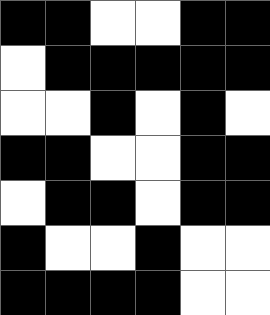[["black", "black", "white", "white", "black", "black"], ["white", "black", "black", "black", "black", "black"], ["white", "white", "black", "white", "black", "white"], ["black", "black", "white", "white", "black", "black"], ["white", "black", "black", "white", "black", "black"], ["black", "white", "white", "black", "white", "white"], ["black", "black", "black", "black", "white", "white"]]